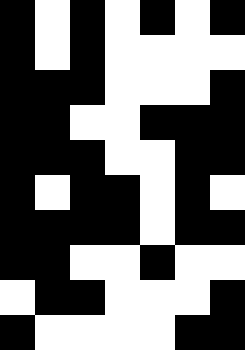[["black", "white", "black", "white", "black", "white", "black"], ["black", "white", "black", "white", "white", "white", "white"], ["black", "black", "black", "white", "white", "white", "black"], ["black", "black", "white", "white", "black", "black", "black"], ["black", "black", "black", "white", "white", "black", "black"], ["black", "white", "black", "black", "white", "black", "white"], ["black", "black", "black", "black", "white", "black", "black"], ["black", "black", "white", "white", "black", "white", "white"], ["white", "black", "black", "white", "white", "white", "black"], ["black", "white", "white", "white", "white", "black", "black"]]